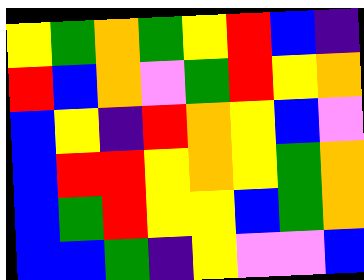[["yellow", "green", "orange", "green", "yellow", "red", "blue", "indigo"], ["red", "blue", "orange", "violet", "green", "red", "yellow", "orange"], ["blue", "yellow", "indigo", "red", "orange", "yellow", "blue", "violet"], ["blue", "red", "red", "yellow", "orange", "yellow", "green", "orange"], ["blue", "green", "red", "yellow", "yellow", "blue", "green", "orange"], ["blue", "blue", "green", "indigo", "yellow", "violet", "violet", "blue"]]